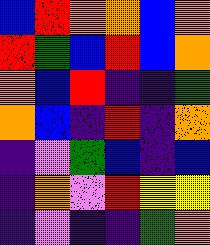[["blue", "red", "orange", "orange", "blue", "orange"], ["red", "green", "blue", "red", "blue", "orange"], ["orange", "blue", "red", "indigo", "indigo", "green"], ["orange", "blue", "indigo", "red", "indigo", "orange"], ["indigo", "violet", "green", "blue", "indigo", "blue"], ["indigo", "orange", "violet", "red", "yellow", "yellow"], ["indigo", "violet", "indigo", "indigo", "green", "orange"]]